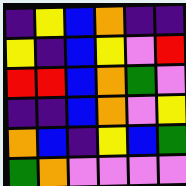[["indigo", "yellow", "blue", "orange", "indigo", "indigo"], ["yellow", "indigo", "blue", "yellow", "violet", "red"], ["red", "red", "blue", "orange", "green", "violet"], ["indigo", "indigo", "blue", "orange", "violet", "yellow"], ["orange", "blue", "indigo", "yellow", "blue", "green"], ["green", "orange", "violet", "violet", "violet", "violet"]]